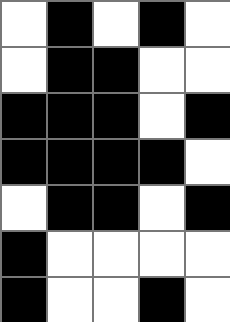[["white", "black", "white", "black", "white"], ["white", "black", "black", "white", "white"], ["black", "black", "black", "white", "black"], ["black", "black", "black", "black", "white"], ["white", "black", "black", "white", "black"], ["black", "white", "white", "white", "white"], ["black", "white", "white", "black", "white"]]